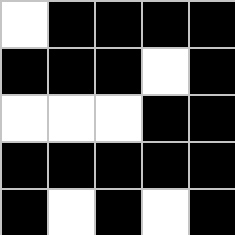[["white", "black", "black", "black", "black"], ["black", "black", "black", "white", "black"], ["white", "white", "white", "black", "black"], ["black", "black", "black", "black", "black"], ["black", "white", "black", "white", "black"]]